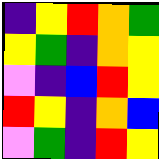[["indigo", "yellow", "red", "orange", "green"], ["yellow", "green", "indigo", "orange", "yellow"], ["violet", "indigo", "blue", "red", "yellow"], ["red", "yellow", "indigo", "orange", "blue"], ["violet", "green", "indigo", "red", "yellow"]]